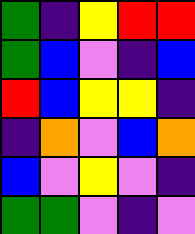[["green", "indigo", "yellow", "red", "red"], ["green", "blue", "violet", "indigo", "blue"], ["red", "blue", "yellow", "yellow", "indigo"], ["indigo", "orange", "violet", "blue", "orange"], ["blue", "violet", "yellow", "violet", "indigo"], ["green", "green", "violet", "indigo", "violet"]]